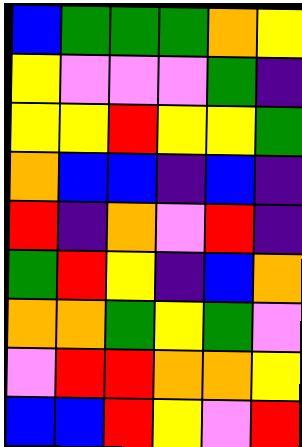[["blue", "green", "green", "green", "orange", "yellow"], ["yellow", "violet", "violet", "violet", "green", "indigo"], ["yellow", "yellow", "red", "yellow", "yellow", "green"], ["orange", "blue", "blue", "indigo", "blue", "indigo"], ["red", "indigo", "orange", "violet", "red", "indigo"], ["green", "red", "yellow", "indigo", "blue", "orange"], ["orange", "orange", "green", "yellow", "green", "violet"], ["violet", "red", "red", "orange", "orange", "yellow"], ["blue", "blue", "red", "yellow", "violet", "red"]]